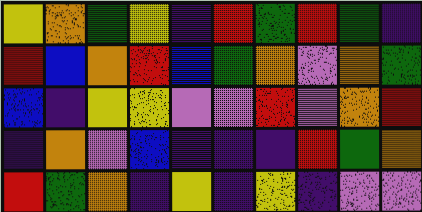[["yellow", "orange", "green", "yellow", "indigo", "red", "green", "red", "green", "indigo"], ["red", "blue", "orange", "red", "blue", "green", "orange", "violet", "orange", "green"], ["blue", "indigo", "yellow", "yellow", "violet", "violet", "red", "violet", "orange", "red"], ["indigo", "orange", "violet", "blue", "indigo", "indigo", "indigo", "red", "green", "orange"], ["red", "green", "orange", "indigo", "yellow", "indigo", "yellow", "indigo", "violet", "violet"]]